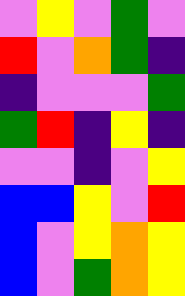[["violet", "yellow", "violet", "green", "violet"], ["red", "violet", "orange", "green", "indigo"], ["indigo", "violet", "violet", "violet", "green"], ["green", "red", "indigo", "yellow", "indigo"], ["violet", "violet", "indigo", "violet", "yellow"], ["blue", "blue", "yellow", "violet", "red"], ["blue", "violet", "yellow", "orange", "yellow"], ["blue", "violet", "green", "orange", "yellow"]]